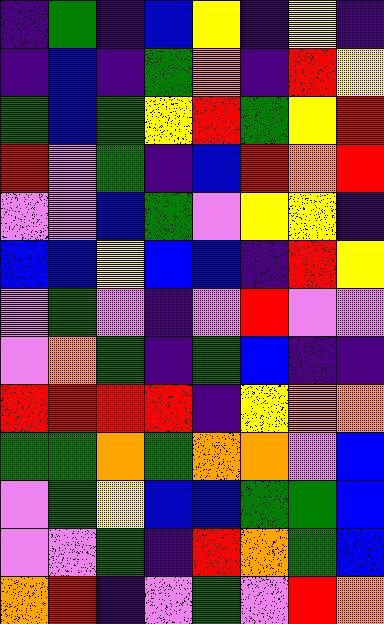[["indigo", "green", "indigo", "blue", "yellow", "indigo", "yellow", "indigo"], ["indigo", "blue", "indigo", "green", "orange", "indigo", "red", "yellow"], ["green", "blue", "green", "yellow", "red", "green", "yellow", "red"], ["red", "violet", "green", "indigo", "blue", "red", "orange", "red"], ["violet", "violet", "blue", "green", "violet", "yellow", "yellow", "indigo"], ["blue", "blue", "yellow", "blue", "blue", "indigo", "red", "yellow"], ["violet", "green", "violet", "indigo", "violet", "red", "violet", "violet"], ["violet", "orange", "green", "indigo", "green", "blue", "indigo", "indigo"], ["red", "red", "red", "red", "indigo", "yellow", "orange", "orange"], ["green", "green", "orange", "green", "orange", "orange", "violet", "blue"], ["violet", "green", "yellow", "blue", "blue", "green", "green", "blue"], ["violet", "violet", "green", "indigo", "red", "orange", "green", "blue"], ["orange", "red", "indigo", "violet", "green", "violet", "red", "orange"]]